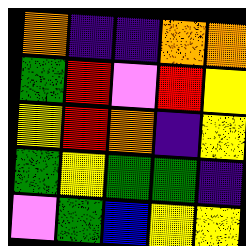[["orange", "indigo", "indigo", "orange", "orange"], ["green", "red", "violet", "red", "yellow"], ["yellow", "red", "orange", "indigo", "yellow"], ["green", "yellow", "green", "green", "indigo"], ["violet", "green", "blue", "yellow", "yellow"]]